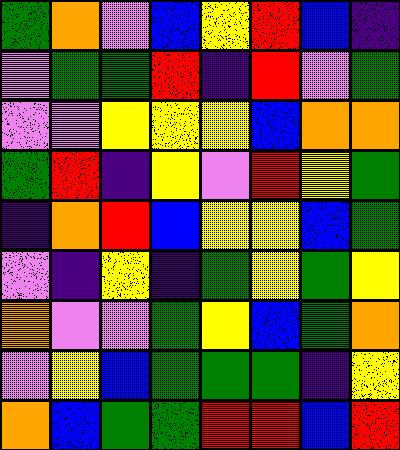[["green", "orange", "violet", "blue", "yellow", "red", "blue", "indigo"], ["violet", "green", "green", "red", "indigo", "red", "violet", "green"], ["violet", "violet", "yellow", "yellow", "yellow", "blue", "orange", "orange"], ["green", "red", "indigo", "yellow", "violet", "red", "yellow", "green"], ["indigo", "orange", "red", "blue", "yellow", "yellow", "blue", "green"], ["violet", "indigo", "yellow", "indigo", "green", "yellow", "green", "yellow"], ["orange", "violet", "violet", "green", "yellow", "blue", "green", "orange"], ["violet", "yellow", "blue", "green", "green", "green", "indigo", "yellow"], ["orange", "blue", "green", "green", "red", "red", "blue", "red"]]